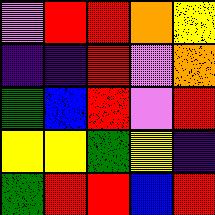[["violet", "red", "red", "orange", "yellow"], ["indigo", "indigo", "red", "violet", "orange"], ["green", "blue", "red", "violet", "red"], ["yellow", "yellow", "green", "yellow", "indigo"], ["green", "red", "red", "blue", "red"]]